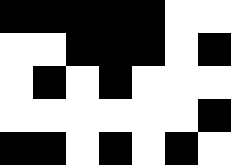[["black", "black", "black", "black", "black", "white", "white"], ["white", "white", "black", "black", "black", "white", "black"], ["white", "black", "white", "black", "white", "white", "white"], ["white", "white", "white", "white", "white", "white", "black"], ["black", "black", "white", "black", "white", "black", "white"]]